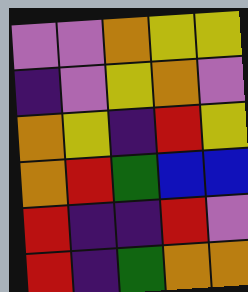[["violet", "violet", "orange", "yellow", "yellow"], ["indigo", "violet", "yellow", "orange", "violet"], ["orange", "yellow", "indigo", "red", "yellow"], ["orange", "red", "green", "blue", "blue"], ["red", "indigo", "indigo", "red", "violet"], ["red", "indigo", "green", "orange", "orange"]]